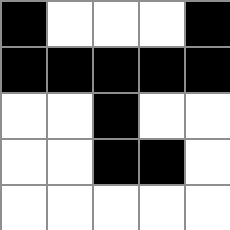[["black", "white", "white", "white", "black"], ["black", "black", "black", "black", "black"], ["white", "white", "black", "white", "white"], ["white", "white", "black", "black", "white"], ["white", "white", "white", "white", "white"]]